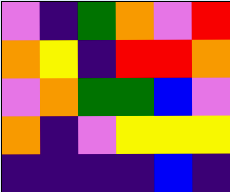[["violet", "indigo", "green", "orange", "violet", "red"], ["orange", "yellow", "indigo", "red", "red", "orange"], ["violet", "orange", "green", "green", "blue", "violet"], ["orange", "indigo", "violet", "yellow", "yellow", "yellow"], ["indigo", "indigo", "indigo", "indigo", "blue", "indigo"]]